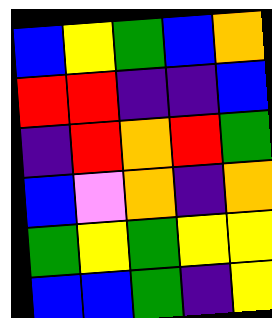[["blue", "yellow", "green", "blue", "orange"], ["red", "red", "indigo", "indigo", "blue"], ["indigo", "red", "orange", "red", "green"], ["blue", "violet", "orange", "indigo", "orange"], ["green", "yellow", "green", "yellow", "yellow"], ["blue", "blue", "green", "indigo", "yellow"]]